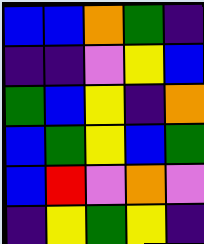[["blue", "blue", "orange", "green", "indigo"], ["indigo", "indigo", "violet", "yellow", "blue"], ["green", "blue", "yellow", "indigo", "orange"], ["blue", "green", "yellow", "blue", "green"], ["blue", "red", "violet", "orange", "violet"], ["indigo", "yellow", "green", "yellow", "indigo"]]